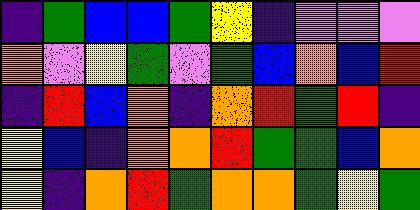[["indigo", "green", "blue", "blue", "green", "yellow", "indigo", "violet", "violet", "violet"], ["orange", "violet", "yellow", "green", "violet", "green", "blue", "orange", "blue", "red"], ["indigo", "red", "blue", "orange", "indigo", "orange", "red", "green", "red", "indigo"], ["yellow", "blue", "indigo", "orange", "orange", "red", "green", "green", "blue", "orange"], ["yellow", "indigo", "orange", "red", "green", "orange", "orange", "green", "yellow", "green"]]